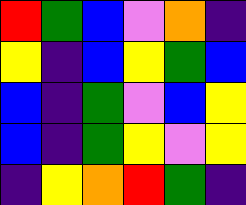[["red", "green", "blue", "violet", "orange", "indigo"], ["yellow", "indigo", "blue", "yellow", "green", "blue"], ["blue", "indigo", "green", "violet", "blue", "yellow"], ["blue", "indigo", "green", "yellow", "violet", "yellow"], ["indigo", "yellow", "orange", "red", "green", "indigo"]]